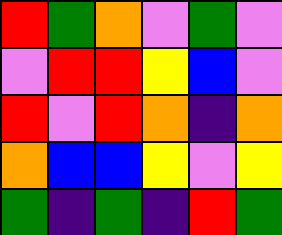[["red", "green", "orange", "violet", "green", "violet"], ["violet", "red", "red", "yellow", "blue", "violet"], ["red", "violet", "red", "orange", "indigo", "orange"], ["orange", "blue", "blue", "yellow", "violet", "yellow"], ["green", "indigo", "green", "indigo", "red", "green"]]